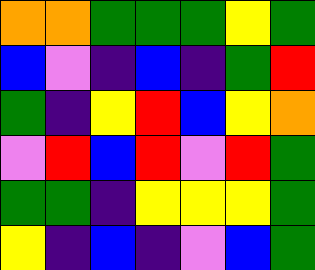[["orange", "orange", "green", "green", "green", "yellow", "green"], ["blue", "violet", "indigo", "blue", "indigo", "green", "red"], ["green", "indigo", "yellow", "red", "blue", "yellow", "orange"], ["violet", "red", "blue", "red", "violet", "red", "green"], ["green", "green", "indigo", "yellow", "yellow", "yellow", "green"], ["yellow", "indigo", "blue", "indigo", "violet", "blue", "green"]]